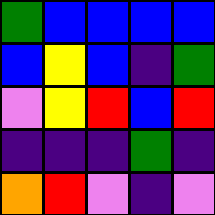[["green", "blue", "blue", "blue", "blue"], ["blue", "yellow", "blue", "indigo", "green"], ["violet", "yellow", "red", "blue", "red"], ["indigo", "indigo", "indigo", "green", "indigo"], ["orange", "red", "violet", "indigo", "violet"]]